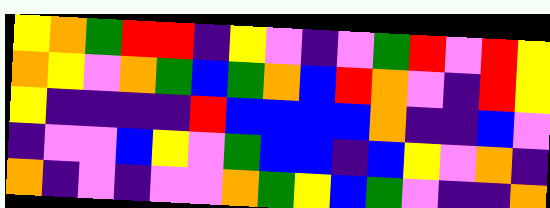[["yellow", "orange", "green", "red", "red", "indigo", "yellow", "violet", "indigo", "violet", "green", "red", "violet", "red", "yellow"], ["orange", "yellow", "violet", "orange", "green", "blue", "green", "orange", "blue", "red", "orange", "violet", "indigo", "red", "yellow"], ["yellow", "indigo", "indigo", "indigo", "indigo", "red", "blue", "blue", "blue", "blue", "orange", "indigo", "indigo", "blue", "violet"], ["indigo", "violet", "violet", "blue", "yellow", "violet", "green", "blue", "blue", "indigo", "blue", "yellow", "violet", "orange", "indigo"], ["orange", "indigo", "violet", "indigo", "violet", "violet", "orange", "green", "yellow", "blue", "green", "violet", "indigo", "indigo", "orange"]]